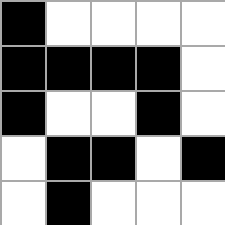[["black", "white", "white", "white", "white"], ["black", "black", "black", "black", "white"], ["black", "white", "white", "black", "white"], ["white", "black", "black", "white", "black"], ["white", "black", "white", "white", "white"]]